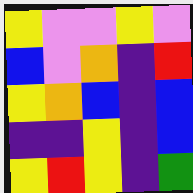[["yellow", "violet", "violet", "yellow", "violet"], ["blue", "violet", "orange", "indigo", "red"], ["yellow", "orange", "blue", "indigo", "blue"], ["indigo", "indigo", "yellow", "indigo", "blue"], ["yellow", "red", "yellow", "indigo", "green"]]